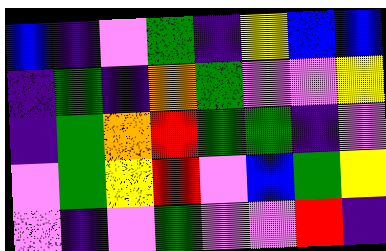[["blue", "indigo", "violet", "green", "indigo", "yellow", "blue", "blue"], ["indigo", "green", "indigo", "orange", "green", "violet", "violet", "yellow"], ["indigo", "green", "orange", "red", "green", "green", "indigo", "violet"], ["violet", "green", "yellow", "red", "violet", "blue", "green", "yellow"], ["violet", "indigo", "violet", "green", "violet", "violet", "red", "indigo"]]